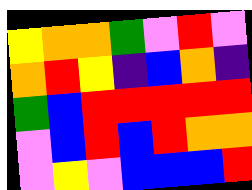[["yellow", "orange", "orange", "green", "violet", "red", "violet"], ["orange", "red", "yellow", "indigo", "blue", "orange", "indigo"], ["green", "blue", "red", "red", "red", "red", "red"], ["violet", "blue", "red", "blue", "red", "orange", "orange"], ["violet", "yellow", "violet", "blue", "blue", "blue", "red"]]